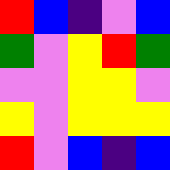[["red", "blue", "indigo", "violet", "blue"], ["green", "violet", "yellow", "red", "green"], ["violet", "violet", "yellow", "yellow", "violet"], ["yellow", "violet", "yellow", "yellow", "yellow"], ["red", "violet", "blue", "indigo", "blue"]]